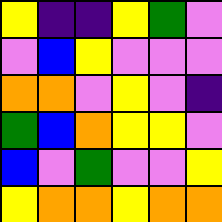[["yellow", "indigo", "indigo", "yellow", "green", "violet"], ["violet", "blue", "yellow", "violet", "violet", "violet"], ["orange", "orange", "violet", "yellow", "violet", "indigo"], ["green", "blue", "orange", "yellow", "yellow", "violet"], ["blue", "violet", "green", "violet", "violet", "yellow"], ["yellow", "orange", "orange", "yellow", "orange", "orange"]]